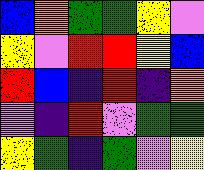[["blue", "orange", "green", "green", "yellow", "violet"], ["yellow", "violet", "red", "red", "yellow", "blue"], ["red", "blue", "indigo", "red", "indigo", "orange"], ["violet", "indigo", "red", "violet", "green", "green"], ["yellow", "green", "indigo", "green", "violet", "yellow"]]